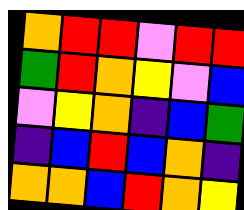[["orange", "red", "red", "violet", "red", "red"], ["green", "red", "orange", "yellow", "violet", "blue"], ["violet", "yellow", "orange", "indigo", "blue", "green"], ["indigo", "blue", "red", "blue", "orange", "indigo"], ["orange", "orange", "blue", "red", "orange", "yellow"]]